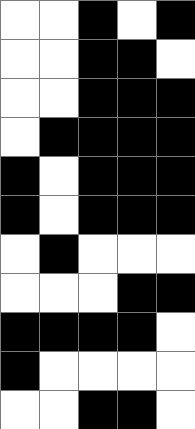[["white", "white", "black", "white", "black"], ["white", "white", "black", "black", "white"], ["white", "white", "black", "black", "black"], ["white", "black", "black", "black", "black"], ["black", "white", "black", "black", "black"], ["black", "white", "black", "black", "black"], ["white", "black", "white", "white", "white"], ["white", "white", "white", "black", "black"], ["black", "black", "black", "black", "white"], ["black", "white", "white", "white", "white"], ["white", "white", "black", "black", "white"]]